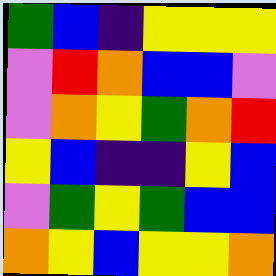[["green", "blue", "indigo", "yellow", "yellow", "yellow"], ["violet", "red", "orange", "blue", "blue", "violet"], ["violet", "orange", "yellow", "green", "orange", "red"], ["yellow", "blue", "indigo", "indigo", "yellow", "blue"], ["violet", "green", "yellow", "green", "blue", "blue"], ["orange", "yellow", "blue", "yellow", "yellow", "orange"]]